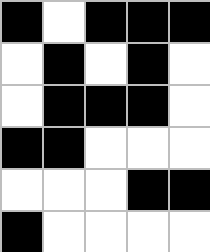[["black", "white", "black", "black", "black"], ["white", "black", "white", "black", "white"], ["white", "black", "black", "black", "white"], ["black", "black", "white", "white", "white"], ["white", "white", "white", "black", "black"], ["black", "white", "white", "white", "white"]]